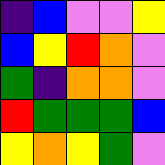[["indigo", "blue", "violet", "violet", "yellow"], ["blue", "yellow", "red", "orange", "violet"], ["green", "indigo", "orange", "orange", "violet"], ["red", "green", "green", "green", "blue"], ["yellow", "orange", "yellow", "green", "violet"]]